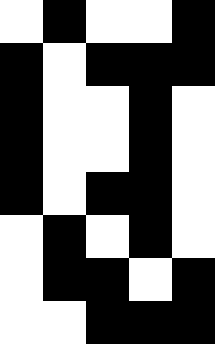[["white", "black", "white", "white", "black"], ["black", "white", "black", "black", "black"], ["black", "white", "white", "black", "white"], ["black", "white", "white", "black", "white"], ["black", "white", "black", "black", "white"], ["white", "black", "white", "black", "white"], ["white", "black", "black", "white", "black"], ["white", "white", "black", "black", "black"]]